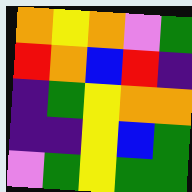[["orange", "yellow", "orange", "violet", "green"], ["red", "orange", "blue", "red", "indigo"], ["indigo", "green", "yellow", "orange", "orange"], ["indigo", "indigo", "yellow", "blue", "green"], ["violet", "green", "yellow", "green", "green"]]